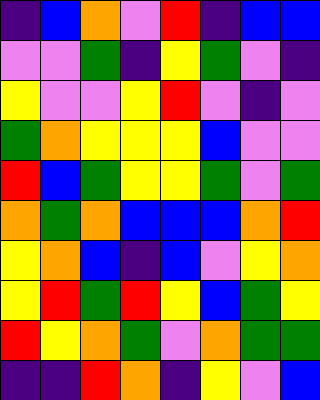[["indigo", "blue", "orange", "violet", "red", "indigo", "blue", "blue"], ["violet", "violet", "green", "indigo", "yellow", "green", "violet", "indigo"], ["yellow", "violet", "violet", "yellow", "red", "violet", "indigo", "violet"], ["green", "orange", "yellow", "yellow", "yellow", "blue", "violet", "violet"], ["red", "blue", "green", "yellow", "yellow", "green", "violet", "green"], ["orange", "green", "orange", "blue", "blue", "blue", "orange", "red"], ["yellow", "orange", "blue", "indigo", "blue", "violet", "yellow", "orange"], ["yellow", "red", "green", "red", "yellow", "blue", "green", "yellow"], ["red", "yellow", "orange", "green", "violet", "orange", "green", "green"], ["indigo", "indigo", "red", "orange", "indigo", "yellow", "violet", "blue"]]